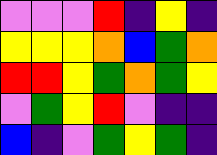[["violet", "violet", "violet", "red", "indigo", "yellow", "indigo"], ["yellow", "yellow", "yellow", "orange", "blue", "green", "orange"], ["red", "red", "yellow", "green", "orange", "green", "yellow"], ["violet", "green", "yellow", "red", "violet", "indigo", "indigo"], ["blue", "indigo", "violet", "green", "yellow", "green", "indigo"]]